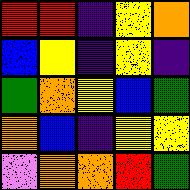[["red", "red", "indigo", "yellow", "orange"], ["blue", "yellow", "indigo", "yellow", "indigo"], ["green", "orange", "yellow", "blue", "green"], ["orange", "blue", "indigo", "yellow", "yellow"], ["violet", "orange", "orange", "red", "green"]]